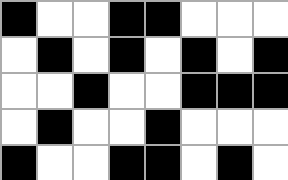[["black", "white", "white", "black", "black", "white", "white", "white"], ["white", "black", "white", "black", "white", "black", "white", "black"], ["white", "white", "black", "white", "white", "black", "black", "black"], ["white", "black", "white", "white", "black", "white", "white", "white"], ["black", "white", "white", "black", "black", "white", "black", "white"]]